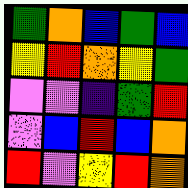[["green", "orange", "blue", "green", "blue"], ["yellow", "red", "orange", "yellow", "green"], ["violet", "violet", "indigo", "green", "red"], ["violet", "blue", "red", "blue", "orange"], ["red", "violet", "yellow", "red", "orange"]]